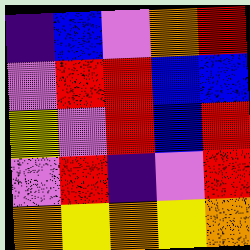[["indigo", "blue", "violet", "orange", "red"], ["violet", "red", "red", "blue", "blue"], ["yellow", "violet", "red", "blue", "red"], ["violet", "red", "indigo", "violet", "red"], ["orange", "yellow", "orange", "yellow", "orange"]]